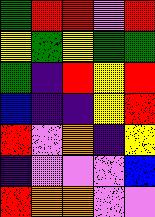[["green", "red", "red", "violet", "red"], ["yellow", "green", "yellow", "green", "green"], ["green", "indigo", "red", "yellow", "red"], ["blue", "indigo", "indigo", "yellow", "red"], ["red", "violet", "orange", "indigo", "yellow"], ["indigo", "violet", "violet", "violet", "blue"], ["red", "orange", "orange", "violet", "violet"]]